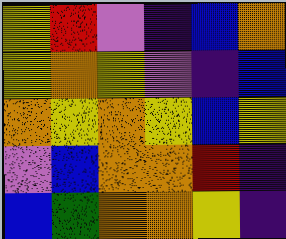[["yellow", "red", "violet", "indigo", "blue", "orange"], ["yellow", "orange", "yellow", "violet", "indigo", "blue"], ["orange", "yellow", "orange", "yellow", "blue", "yellow"], ["violet", "blue", "orange", "orange", "red", "indigo"], ["blue", "green", "orange", "orange", "yellow", "indigo"]]